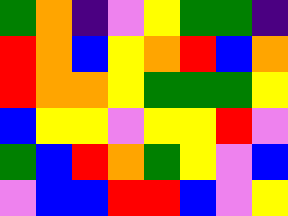[["green", "orange", "indigo", "violet", "yellow", "green", "green", "indigo"], ["red", "orange", "blue", "yellow", "orange", "red", "blue", "orange"], ["red", "orange", "orange", "yellow", "green", "green", "green", "yellow"], ["blue", "yellow", "yellow", "violet", "yellow", "yellow", "red", "violet"], ["green", "blue", "red", "orange", "green", "yellow", "violet", "blue"], ["violet", "blue", "blue", "red", "red", "blue", "violet", "yellow"]]